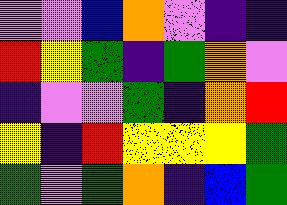[["violet", "violet", "blue", "orange", "violet", "indigo", "indigo"], ["red", "yellow", "green", "indigo", "green", "orange", "violet"], ["indigo", "violet", "violet", "green", "indigo", "orange", "red"], ["yellow", "indigo", "red", "yellow", "yellow", "yellow", "green"], ["green", "violet", "green", "orange", "indigo", "blue", "green"]]